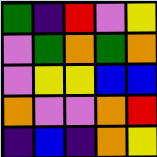[["green", "indigo", "red", "violet", "yellow"], ["violet", "green", "orange", "green", "orange"], ["violet", "yellow", "yellow", "blue", "blue"], ["orange", "violet", "violet", "orange", "red"], ["indigo", "blue", "indigo", "orange", "yellow"]]